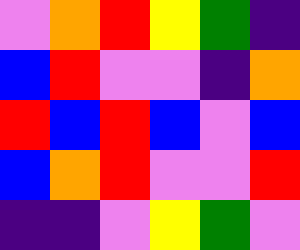[["violet", "orange", "red", "yellow", "green", "indigo"], ["blue", "red", "violet", "violet", "indigo", "orange"], ["red", "blue", "red", "blue", "violet", "blue"], ["blue", "orange", "red", "violet", "violet", "red"], ["indigo", "indigo", "violet", "yellow", "green", "violet"]]